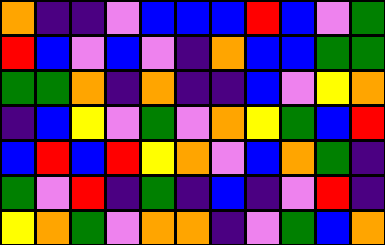[["orange", "indigo", "indigo", "violet", "blue", "blue", "blue", "red", "blue", "violet", "green"], ["red", "blue", "violet", "blue", "violet", "indigo", "orange", "blue", "blue", "green", "green"], ["green", "green", "orange", "indigo", "orange", "indigo", "indigo", "blue", "violet", "yellow", "orange"], ["indigo", "blue", "yellow", "violet", "green", "violet", "orange", "yellow", "green", "blue", "red"], ["blue", "red", "blue", "red", "yellow", "orange", "violet", "blue", "orange", "green", "indigo"], ["green", "violet", "red", "indigo", "green", "indigo", "blue", "indigo", "violet", "red", "indigo"], ["yellow", "orange", "green", "violet", "orange", "orange", "indigo", "violet", "green", "blue", "orange"]]